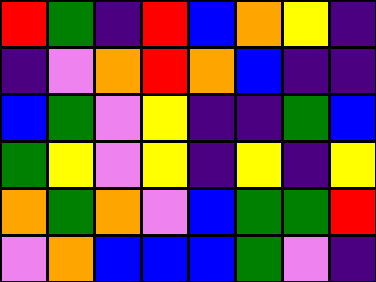[["red", "green", "indigo", "red", "blue", "orange", "yellow", "indigo"], ["indigo", "violet", "orange", "red", "orange", "blue", "indigo", "indigo"], ["blue", "green", "violet", "yellow", "indigo", "indigo", "green", "blue"], ["green", "yellow", "violet", "yellow", "indigo", "yellow", "indigo", "yellow"], ["orange", "green", "orange", "violet", "blue", "green", "green", "red"], ["violet", "orange", "blue", "blue", "blue", "green", "violet", "indigo"]]